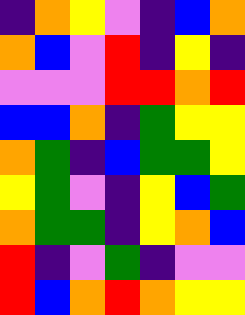[["indigo", "orange", "yellow", "violet", "indigo", "blue", "orange"], ["orange", "blue", "violet", "red", "indigo", "yellow", "indigo"], ["violet", "violet", "violet", "red", "red", "orange", "red"], ["blue", "blue", "orange", "indigo", "green", "yellow", "yellow"], ["orange", "green", "indigo", "blue", "green", "green", "yellow"], ["yellow", "green", "violet", "indigo", "yellow", "blue", "green"], ["orange", "green", "green", "indigo", "yellow", "orange", "blue"], ["red", "indigo", "violet", "green", "indigo", "violet", "violet"], ["red", "blue", "orange", "red", "orange", "yellow", "yellow"]]